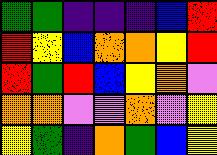[["green", "green", "indigo", "indigo", "indigo", "blue", "red"], ["red", "yellow", "blue", "orange", "orange", "yellow", "red"], ["red", "green", "red", "blue", "yellow", "orange", "violet"], ["orange", "orange", "violet", "violet", "orange", "violet", "yellow"], ["yellow", "green", "indigo", "orange", "green", "blue", "yellow"]]